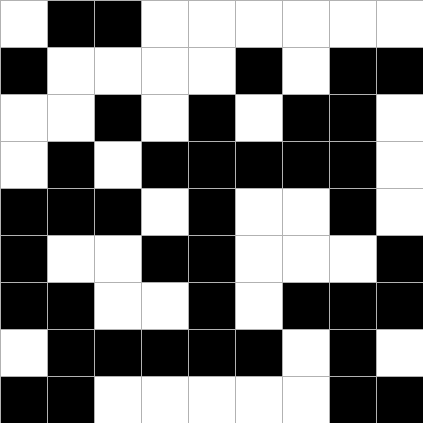[["white", "black", "black", "white", "white", "white", "white", "white", "white"], ["black", "white", "white", "white", "white", "black", "white", "black", "black"], ["white", "white", "black", "white", "black", "white", "black", "black", "white"], ["white", "black", "white", "black", "black", "black", "black", "black", "white"], ["black", "black", "black", "white", "black", "white", "white", "black", "white"], ["black", "white", "white", "black", "black", "white", "white", "white", "black"], ["black", "black", "white", "white", "black", "white", "black", "black", "black"], ["white", "black", "black", "black", "black", "black", "white", "black", "white"], ["black", "black", "white", "white", "white", "white", "white", "black", "black"]]